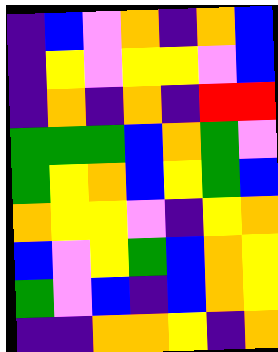[["indigo", "blue", "violet", "orange", "indigo", "orange", "blue"], ["indigo", "yellow", "violet", "yellow", "yellow", "violet", "blue"], ["indigo", "orange", "indigo", "orange", "indigo", "red", "red"], ["green", "green", "green", "blue", "orange", "green", "violet"], ["green", "yellow", "orange", "blue", "yellow", "green", "blue"], ["orange", "yellow", "yellow", "violet", "indigo", "yellow", "orange"], ["blue", "violet", "yellow", "green", "blue", "orange", "yellow"], ["green", "violet", "blue", "indigo", "blue", "orange", "yellow"], ["indigo", "indigo", "orange", "orange", "yellow", "indigo", "orange"]]